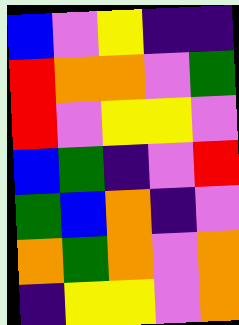[["blue", "violet", "yellow", "indigo", "indigo"], ["red", "orange", "orange", "violet", "green"], ["red", "violet", "yellow", "yellow", "violet"], ["blue", "green", "indigo", "violet", "red"], ["green", "blue", "orange", "indigo", "violet"], ["orange", "green", "orange", "violet", "orange"], ["indigo", "yellow", "yellow", "violet", "orange"]]